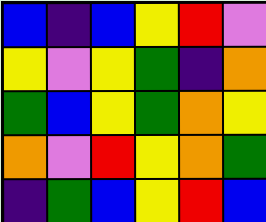[["blue", "indigo", "blue", "yellow", "red", "violet"], ["yellow", "violet", "yellow", "green", "indigo", "orange"], ["green", "blue", "yellow", "green", "orange", "yellow"], ["orange", "violet", "red", "yellow", "orange", "green"], ["indigo", "green", "blue", "yellow", "red", "blue"]]